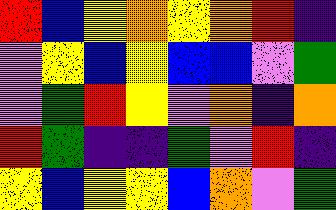[["red", "blue", "yellow", "orange", "yellow", "orange", "red", "indigo"], ["violet", "yellow", "blue", "yellow", "blue", "blue", "violet", "green"], ["violet", "green", "red", "yellow", "violet", "orange", "indigo", "orange"], ["red", "green", "indigo", "indigo", "green", "violet", "red", "indigo"], ["yellow", "blue", "yellow", "yellow", "blue", "orange", "violet", "green"]]